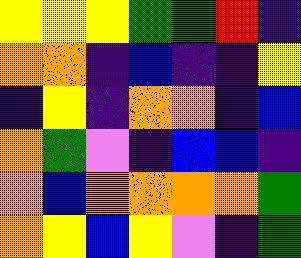[["yellow", "yellow", "yellow", "green", "green", "red", "indigo"], ["orange", "orange", "indigo", "blue", "indigo", "indigo", "yellow"], ["indigo", "yellow", "indigo", "orange", "orange", "indigo", "blue"], ["orange", "green", "violet", "indigo", "blue", "blue", "indigo"], ["orange", "blue", "orange", "orange", "orange", "orange", "green"], ["orange", "yellow", "blue", "yellow", "violet", "indigo", "green"]]